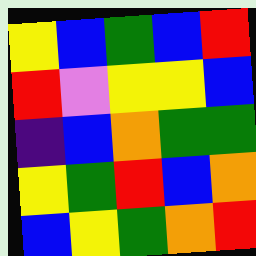[["yellow", "blue", "green", "blue", "red"], ["red", "violet", "yellow", "yellow", "blue"], ["indigo", "blue", "orange", "green", "green"], ["yellow", "green", "red", "blue", "orange"], ["blue", "yellow", "green", "orange", "red"]]